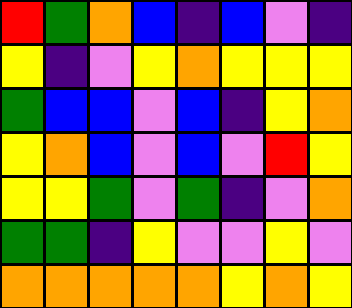[["red", "green", "orange", "blue", "indigo", "blue", "violet", "indigo"], ["yellow", "indigo", "violet", "yellow", "orange", "yellow", "yellow", "yellow"], ["green", "blue", "blue", "violet", "blue", "indigo", "yellow", "orange"], ["yellow", "orange", "blue", "violet", "blue", "violet", "red", "yellow"], ["yellow", "yellow", "green", "violet", "green", "indigo", "violet", "orange"], ["green", "green", "indigo", "yellow", "violet", "violet", "yellow", "violet"], ["orange", "orange", "orange", "orange", "orange", "yellow", "orange", "yellow"]]